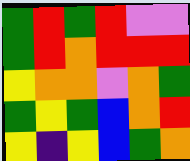[["green", "red", "green", "red", "violet", "violet"], ["green", "red", "orange", "red", "red", "red"], ["yellow", "orange", "orange", "violet", "orange", "green"], ["green", "yellow", "green", "blue", "orange", "red"], ["yellow", "indigo", "yellow", "blue", "green", "orange"]]